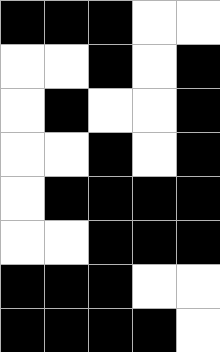[["black", "black", "black", "white", "white"], ["white", "white", "black", "white", "black"], ["white", "black", "white", "white", "black"], ["white", "white", "black", "white", "black"], ["white", "black", "black", "black", "black"], ["white", "white", "black", "black", "black"], ["black", "black", "black", "white", "white"], ["black", "black", "black", "black", "white"]]